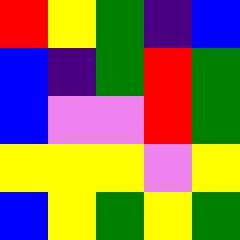[["red", "yellow", "green", "indigo", "blue"], ["blue", "indigo", "green", "red", "green"], ["blue", "violet", "violet", "red", "green"], ["yellow", "yellow", "yellow", "violet", "yellow"], ["blue", "yellow", "green", "yellow", "green"]]